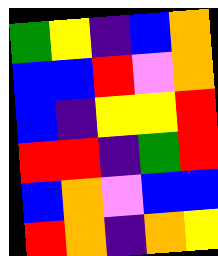[["green", "yellow", "indigo", "blue", "orange"], ["blue", "blue", "red", "violet", "orange"], ["blue", "indigo", "yellow", "yellow", "red"], ["red", "red", "indigo", "green", "red"], ["blue", "orange", "violet", "blue", "blue"], ["red", "orange", "indigo", "orange", "yellow"]]